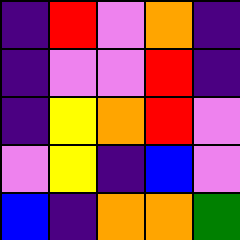[["indigo", "red", "violet", "orange", "indigo"], ["indigo", "violet", "violet", "red", "indigo"], ["indigo", "yellow", "orange", "red", "violet"], ["violet", "yellow", "indigo", "blue", "violet"], ["blue", "indigo", "orange", "orange", "green"]]